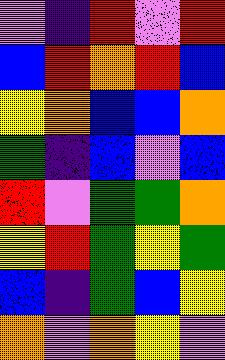[["violet", "indigo", "red", "violet", "red"], ["blue", "red", "orange", "red", "blue"], ["yellow", "orange", "blue", "blue", "orange"], ["green", "indigo", "blue", "violet", "blue"], ["red", "violet", "green", "green", "orange"], ["yellow", "red", "green", "yellow", "green"], ["blue", "indigo", "green", "blue", "yellow"], ["orange", "violet", "orange", "yellow", "violet"]]